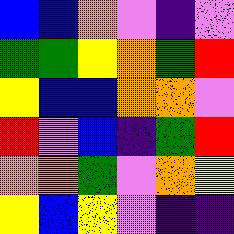[["blue", "blue", "orange", "violet", "indigo", "violet"], ["green", "green", "yellow", "orange", "green", "red"], ["yellow", "blue", "blue", "orange", "orange", "violet"], ["red", "violet", "blue", "indigo", "green", "red"], ["orange", "orange", "green", "violet", "orange", "yellow"], ["yellow", "blue", "yellow", "violet", "indigo", "indigo"]]